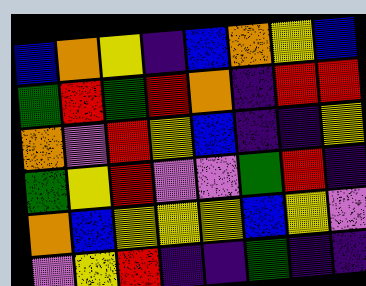[["blue", "orange", "yellow", "indigo", "blue", "orange", "yellow", "blue"], ["green", "red", "green", "red", "orange", "indigo", "red", "red"], ["orange", "violet", "red", "yellow", "blue", "indigo", "indigo", "yellow"], ["green", "yellow", "red", "violet", "violet", "green", "red", "indigo"], ["orange", "blue", "yellow", "yellow", "yellow", "blue", "yellow", "violet"], ["violet", "yellow", "red", "indigo", "indigo", "green", "indigo", "indigo"]]